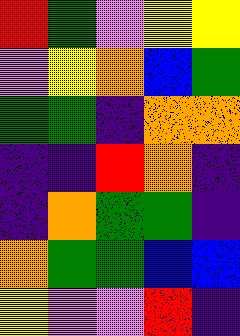[["red", "green", "violet", "yellow", "yellow"], ["violet", "yellow", "orange", "blue", "green"], ["green", "green", "indigo", "orange", "orange"], ["indigo", "indigo", "red", "orange", "indigo"], ["indigo", "orange", "green", "green", "indigo"], ["orange", "green", "green", "blue", "blue"], ["yellow", "violet", "violet", "red", "indigo"]]